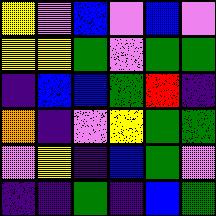[["yellow", "violet", "blue", "violet", "blue", "violet"], ["yellow", "yellow", "green", "violet", "green", "green"], ["indigo", "blue", "blue", "green", "red", "indigo"], ["orange", "indigo", "violet", "yellow", "green", "green"], ["violet", "yellow", "indigo", "blue", "green", "violet"], ["indigo", "indigo", "green", "indigo", "blue", "green"]]